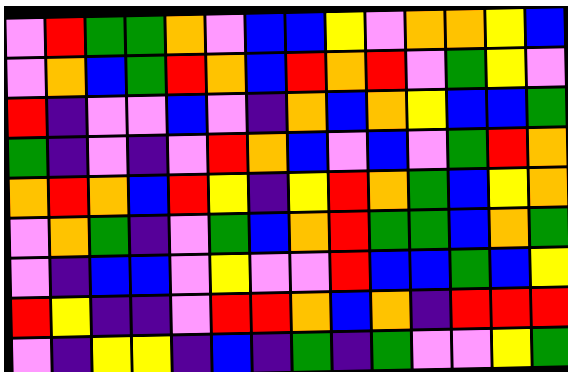[["violet", "red", "green", "green", "orange", "violet", "blue", "blue", "yellow", "violet", "orange", "orange", "yellow", "blue"], ["violet", "orange", "blue", "green", "red", "orange", "blue", "red", "orange", "red", "violet", "green", "yellow", "violet"], ["red", "indigo", "violet", "violet", "blue", "violet", "indigo", "orange", "blue", "orange", "yellow", "blue", "blue", "green"], ["green", "indigo", "violet", "indigo", "violet", "red", "orange", "blue", "violet", "blue", "violet", "green", "red", "orange"], ["orange", "red", "orange", "blue", "red", "yellow", "indigo", "yellow", "red", "orange", "green", "blue", "yellow", "orange"], ["violet", "orange", "green", "indigo", "violet", "green", "blue", "orange", "red", "green", "green", "blue", "orange", "green"], ["violet", "indigo", "blue", "blue", "violet", "yellow", "violet", "violet", "red", "blue", "blue", "green", "blue", "yellow"], ["red", "yellow", "indigo", "indigo", "violet", "red", "red", "orange", "blue", "orange", "indigo", "red", "red", "red"], ["violet", "indigo", "yellow", "yellow", "indigo", "blue", "indigo", "green", "indigo", "green", "violet", "violet", "yellow", "green"]]